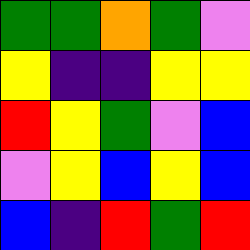[["green", "green", "orange", "green", "violet"], ["yellow", "indigo", "indigo", "yellow", "yellow"], ["red", "yellow", "green", "violet", "blue"], ["violet", "yellow", "blue", "yellow", "blue"], ["blue", "indigo", "red", "green", "red"]]